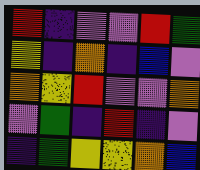[["red", "indigo", "violet", "violet", "red", "green"], ["yellow", "indigo", "orange", "indigo", "blue", "violet"], ["orange", "yellow", "red", "violet", "violet", "orange"], ["violet", "green", "indigo", "red", "indigo", "violet"], ["indigo", "green", "yellow", "yellow", "orange", "blue"]]